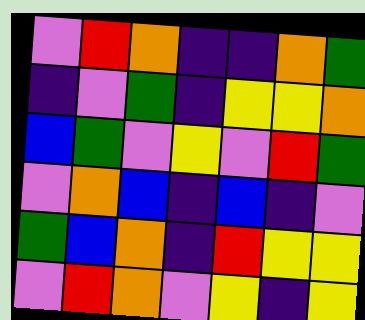[["violet", "red", "orange", "indigo", "indigo", "orange", "green"], ["indigo", "violet", "green", "indigo", "yellow", "yellow", "orange"], ["blue", "green", "violet", "yellow", "violet", "red", "green"], ["violet", "orange", "blue", "indigo", "blue", "indigo", "violet"], ["green", "blue", "orange", "indigo", "red", "yellow", "yellow"], ["violet", "red", "orange", "violet", "yellow", "indigo", "yellow"]]